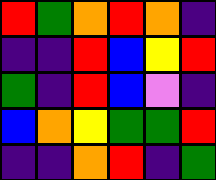[["red", "green", "orange", "red", "orange", "indigo"], ["indigo", "indigo", "red", "blue", "yellow", "red"], ["green", "indigo", "red", "blue", "violet", "indigo"], ["blue", "orange", "yellow", "green", "green", "red"], ["indigo", "indigo", "orange", "red", "indigo", "green"]]